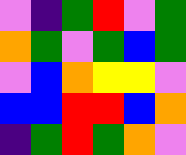[["violet", "indigo", "green", "red", "violet", "green"], ["orange", "green", "violet", "green", "blue", "green"], ["violet", "blue", "orange", "yellow", "yellow", "violet"], ["blue", "blue", "red", "red", "blue", "orange"], ["indigo", "green", "red", "green", "orange", "violet"]]